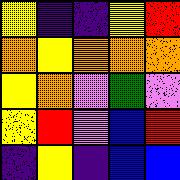[["yellow", "indigo", "indigo", "yellow", "red"], ["orange", "yellow", "orange", "orange", "orange"], ["yellow", "orange", "violet", "green", "violet"], ["yellow", "red", "violet", "blue", "red"], ["indigo", "yellow", "indigo", "blue", "blue"]]